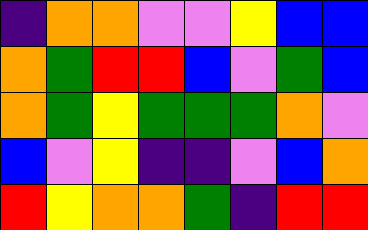[["indigo", "orange", "orange", "violet", "violet", "yellow", "blue", "blue"], ["orange", "green", "red", "red", "blue", "violet", "green", "blue"], ["orange", "green", "yellow", "green", "green", "green", "orange", "violet"], ["blue", "violet", "yellow", "indigo", "indigo", "violet", "blue", "orange"], ["red", "yellow", "orange", "orange", "green", "indigo", "red", "red"]]